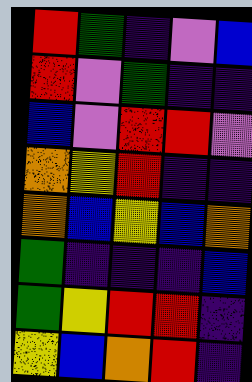[["red", "green", "indigo", "violet", "blue"], ["red", "violet", "green", "indigo", "indigo"], ["blue", "violet", "red", "red", "violet"], ["orange", "yellow", "red", "indigo", "indigo"], ["orange", "blue", "yellow", "blue", "orange"], ["green", "indigo", "indigo", "indigo", "blue"], ["green", "yellow", "red", "red", "indigo"], ["yellow", "blue", "orange", "red", "indigo"]]